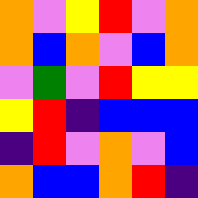[["orange", "violet", "yellow", "red", "violet", "orange"], ["orange", "blue", "orange", "violet", "blue", "orange"], ["violet", "green", "violet", "red", "yellow", "yellow"], ["yellow", "red", "indigo", "blue", "blue", "blue"], ["indigo", "red", "violet", "orange", "violet", "blue"], ["orange", "blue", "blue", "orange", "red", "indigo"]]